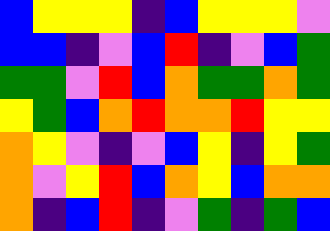[["blue", "yellow", "yellow", "yellow", "indigo", "blue", "yellow", "yellow", "yellow", "violet"], ["blue", "blue", "indigo", "violet", "blue", "red", "indigo", "violet", "blue", "green"], ["green", "green", "violet", "red", "blue", "orange", "green", "green", "orange", "green"], ["yellow", "green", "blue", "orange", "red", "orange", "orange", "red", "yellow", "yellow"], ["orange", "yellow", "violet", "indigo", "violet", "blue", "yellow", "indigo", "yellow", "green"], ["orange", "violet", "yellow", "red", "blue", "orange", "yellow", "blue", "orange", "orange"], ["orange", "indigo", "blue", "red", "indigo", "violet", "green", "indigo", "green", "blue"]]